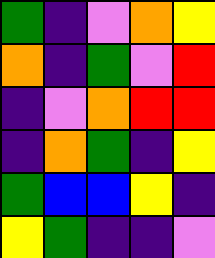[["green", "indigo", "violet", "orange", "yellow"], ["orange", "indigo", "green", "violet", "red"], ["indigo", "violet", "orange", "red", "red"], ["indigo", "orange", "green", "indigo", "yellow"], ["green", "blue", "blue", "yellow", "indigo"], ["yellow", "green", "indigo", "indigo", "violet"]]